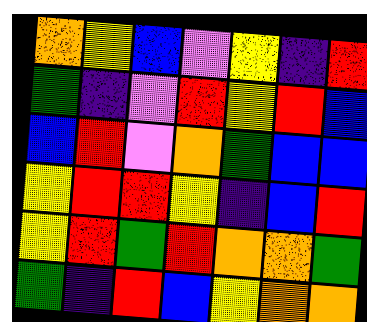[["orange", "yellow", "blue", "violet", "yellow", "indigo", "red"], ["green", "indigo", "violet", "red", "yellow", "red", "blue"], ["blue", "red", "violet", "orange", "green", "blue", "blue"], ["yellow", "red", "red", "yellow", "indigo", "blue", "red"], ["yellow", "red", "green", "red", "orange", "orange", "green"], ["green", "indigo", "red", "blue", "yellow", "orange", "orange"]]